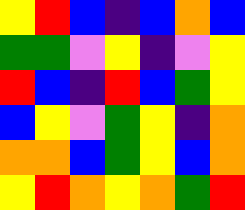[["yellow", "red", "blue", "indigo", "blue", "orange", "blue"], ["green", "green", "violet", "yellow", "indigo", "violet", "yellow"], ["red", "blue", "indigo", "red", "blue", "green", "yellow"], ["blue", "yellow", "violet", "green", "yellow", "indigo", "orange"], ["orange", "orange", "blue", "green", "yellow", "blue", "orange"], ["yellow", "red", "orange", "yellow", "orange", "green", "red"]]